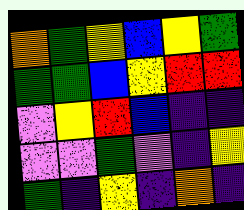[["orange", "green", "yellow", "blue", "yellow", "green"], ["green", "green", "blue", "yellow", "red", "red"], ["violet", "yellow", "red", "blue", "indigo", "indigo"], ["violet", "violet", "green", "violet", "indigo", "yellow"], ["green", "indigo", "yellow", "indigo", "orange", "indigo"]]